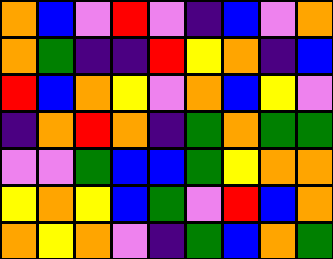[["orange", "blue", "violet", "red", "violet", "indigo", "blue", "violet", "orange"], ["orange", "green", "indigo", "indigo", "red", "yellow", "orange", "indigo", "blue"], ["red", "blue", "orange", "yellow", "violet", "orange", "blue", "yellow", "violet"], ["indigo", "orange", "red", "orange", "indigo", "green", "orange", "green", "green"], ["violet", "violet", "green", "blue", "blue", "green", "yellow", "orange", "orange"], ["yellow", "orange", "yellow", "blue", "green", "violet", "red", "blue", "orange"], ["orange", "yellow", "orange", "violet", "indigo", "green", "blue", "orange", "green"]]